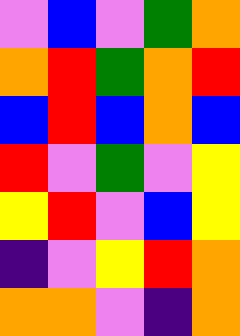[["violet", "blue", "violet", "green", "orange"], ["orange", "red", "green", "orange", "red"], ["blue", "red", "blue", "orange", "blue"], ["red", "violet", "green", "violet", "yellow"], ["yellow", "red", "violet", "blue", "yellow"], ["indigo", "violet", "yellow", "red", "orange"], ["orange", "orange", "violet", "indigo", "orange"]]